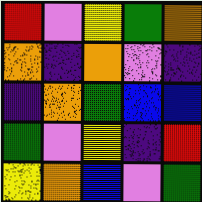[["red", "violet", "yellow", "green", "orange"], ["orange", "indigo", "orange", "violet", "indigo"], ["indigo", "orange", "green", "blue", "blue"], ["green", "violet", "yellow", "indigo", "red"], ["yellow", "orange", "blue", "violet", "green"]]